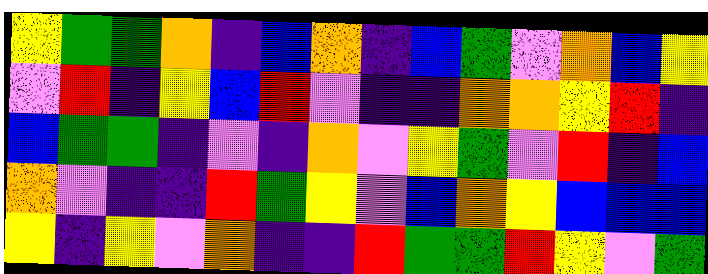[["yellow", "green", "green", "orange", "indigo", "blue", "orange", "indigo", "blue", "green", "violet", "orange", "blue", "yellow"], ["violet", "red", "indigo", "yellow", "blue", "red", "violet", "indigo", "indigo", "orange", "orange", "yellow", "red", "indigo"], ["blue", "green", "green", "indigo", "violet", "indigo", "orange", "violet", "yellow", "green", "violet", "red", "indigo", "blue"], ["orange", "violet", "indigo", "indigo", "red", "green", "yellow", "violet", "blue", "orange", "yellow", "blue", "blue", "blue"], ["yellow", "indigo", "yellow", "violet", "orange", "indigo", "indigo", "red", "green", "green", "red", "yellow", "violet", "green"]]